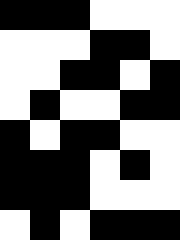[["black", "black", "black", "white", "white", "white"], ["white", "white", "white", "black", "black", "white"], ["white", "white", "black", "black", "white", "black"], ["white", "black", "white", "white", "black", "black"], ["black", "white", "black", "black", "white", "white"], ["black", "black", "black", "white", "black", "white"], ["black", "black", "black", "white", "white", "white"], ["white", "black", "white", "black", "black", "black"]]